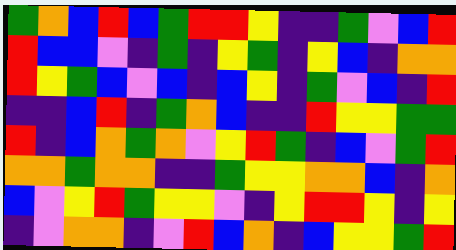[["green", "orange", "blue", "red", "blue", "green", "red", "red", "yellow", "indigo", "indigo", "green", "violet", "blue", "red"], ["red", "blue", "blue", "violet", "indigo", "green", "indigo", "yellow", "green", "indigo", "yellow", "blue", "indigo", "orange", "orange"], ["red", "yellow", "green", "blue", "violet", "blue", "indigo", "blue", "yellow", "indigo", "green", "violet", "blue", "indigo", "red"], ["indigo", "indigo", "blue", "red", "indigo", "green", "orange", "blue", "indigo", "indigo", "red", "yellow", "yellow", "green", "green"], ["red", "indigo", "blue", "orange", "green", "orange", "violet", "yellow", "red", "green", "indigo", "blue", "violet", "green", "red"], ["orange", "orange", "green", "orange", "orange", "indigo", "indigo", "green", "yellow", "yellow", "orange", "orange", "blue", "indigo", "orange"], ["blue", "violet", "yellow", "red", "green", "yellow", "yellow", "violet", "indigo", "yellow", "red", "red", "yellow", "indigo", "yellow"], ["indigo", "violet", "orange", "orange", "indigo", "violet", "red", "blue", "orange", "indigo", "blue", "yellow", "yellow", "green", "red"]]